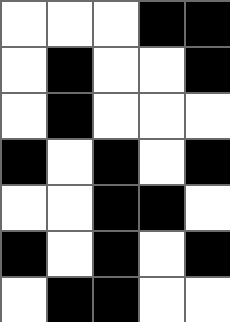[["white", "white", "white", "black", "black"], ["white", "black", "white", "white", "black"], ["white", "black", "white", "white", "white"], ["black", "white", "black", "white", "black"], ["white", "white", "black", "black", "white"], ["black", "white", "black", "white", "black"], ["white", "black", "black", "white", "white"]]